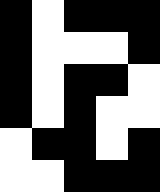[["black", "white", "black", "black", "black"], ["black", "white", "white", "white", "black"], ["black", "white", "black", "black", "white"], ["black", "white", "black", "white", "white"], ["white", "black", "black", "white", "black"], ["white", "white", "black", "black", "black"]]